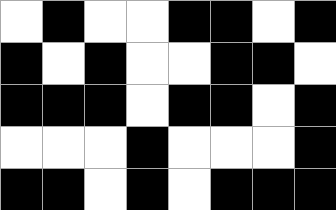[["white", "black", "white", "white", "black", "black", "white", "black"], ["black", "white", "black", "white", "white", "black", "black", "white"], ["black", "black", "black", "white", "black", "black", "white", "black"], ["white", "white", "white", "black", "white", "white", "white", "black"], ["black", "black", "white", "black", "white", "black", "black", "black"]]